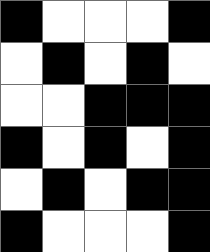[["black", "white", "white", "white", "black"], ["white", "black", "white", "black", "white"], ["white", "white", "black", "black", "black"], ["black", "white", "black", "white", "black"], ["white", "black", "white", "black", "black"], ["black", "white", "white", "white", "black"]]